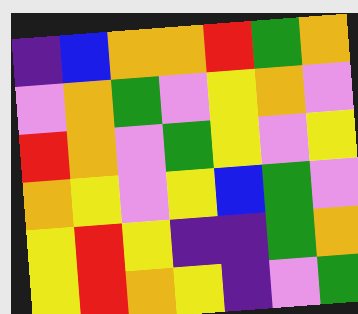[["indigo", "blue", "orange", "orange", "red", "green", "orange"], ["violet", "orange", "green", "violet", "yellow", "orange", "violet"], ["red", "orange", "violet", "green", "yellow", "violet", "yellow"], ["orange", "yellow", "violet", "yellow", "blue", "green", "violet"], ["yellow", "red", "yellow", "indigo", "indigo", "green", "orange"], ["yellow", "red", "orange", "yellow", "indigo", "violet", "green"]]